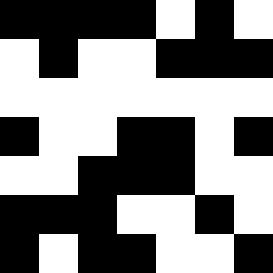[["black", "black", "black", "black", "white", "black", "white"], ["white", "black", "white", "white", "black", "black", "black"], ["white", "white", "white", "white", "white", "white", "white"], ["black", "white", "white", "black", "black", "white", "black"], ["white", "white", "black", "black", "black", "white", "white"], ["black", "black", "black", "white", "white", "black", "white"], ["black", "white", "black", "black", "white", "white", "black"]]